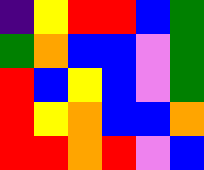[["indigo", "yellow", "red", "red", "blue", "green"], ["green", "orange", "blue", "blue", "violet", "green"], ["red", "blue", "yellow", "blue", "violet", "green"], ["red", "yellow", "orange", "blue", "blue", "orange"], ["red", "red", "orange", "red", "violet", "blue"]]